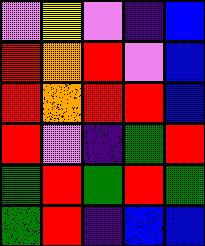[["violet", "yellow", "violet", "indigo", "blue"], ["red", "orange", "red", "violet", "blue"], ["red", "orange", "red", "red", "blue"], ["red", "violet", "indigo", "green", "red"], ["green", "red", "green", "red", "green"], ["green", "red", "indigo", "blue", "blue"]]